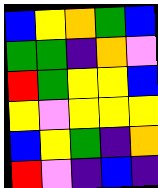[["blue", "yellow", "orange", "green", "blue"], ["green", "green", "indigo", "orange", "violet"], ["red", "green", "yellow", "yellow", "blue"], ["yellow", "violet", "yellow", "yellow", "yellow"], ["blue", "yellow", "green", "indigo", "orange"], ["red", "violet", "indigo", "blue", "indigo"]]